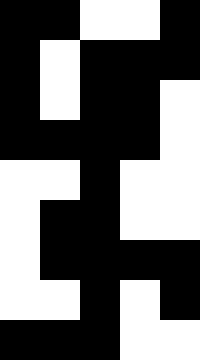[["black", "black", "white", "white", "black"], ["black", "white", "black", "black", "black"], ["black", "white", "black", "black", "white"], ["black", "black", "black", "black", "white"], ["white", "white", "black", "white", "white"], ["white", "black", "black", "white", "white"], ["white", "black", "black", "black", "black"], ["white", "white", "black", "white", "black"], ["black", "black", "black", "white", "white"]]